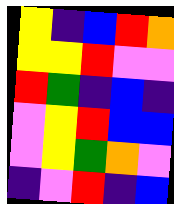[["yellow", "indigo", "blue", "red", "orange"], ["yellow", "yellow", "red", "violet", "violet"], ["red", "green", "indigo", "blue", "indigo"], ["violet", "yellow", "red", "blue", "blue"], ["violet", "yellow", "green", "orange", "violet"], ["indigo", "violet", "red", "indigo", "blue"]]